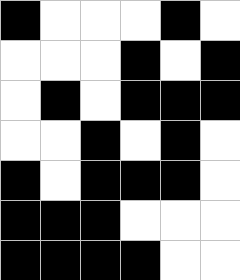[["black", "white", "white", "white", "black", "white"], ["white", "white", "white", "black", "white", "black"], ["white", "black", "white", "black", "black", "black"], ["white", "white", "black", "white", "black", "white"], ["black", "white", "black", "black", "black", "white"], ["black", "black", "black", "white", "white", "white"], ["black", "black", "black", "black", "white", "white"]]